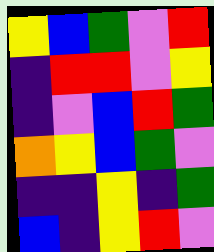[["yellow", "blue", "green", "violet", "red"], ["indigo", "red", "red", "violet", "yellow"], ["indigo", "violet", "blue", "red", "green"], ["orange", "yellow", "blue", "green", "violet"], ["indigo", "indigo", "yellow", "indigo", "green"], ["blue", "indigo", "yellow", "red", "violet"]]